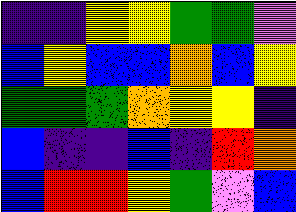[["indigo", "indigo", "yellow", "yellow", "green", "green", "violet"], ["blue", "yellow", "blue", "blue", "orange", "blue", "yellow"], ["green", "green", "green", "orange", "yellow", "yellow", "indigo"], ["blue", "indigo", "indigo", "blue", "indigo", "red", "orange"], ["blue", "red", "red", "yellow", "green", "violet", "blue"]]